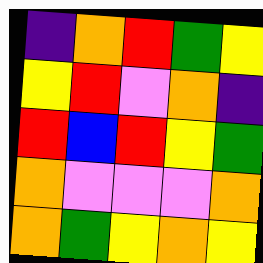[["indigo", "orange", "red", "green", "yellow"], ["yellow", "red", "violet", "orange", "indigo"], ["red", "blue", "red", "yellow", "green"], ["orange", "violet", "violet", "violet", "orange"], ["orange", "green", "yellow", "orange", "yellow"]]